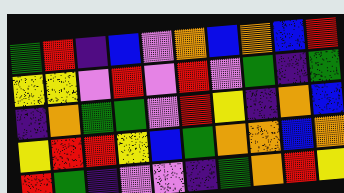[["green", "red", "indigo", "blue", "violet", "orange", "blue", "orange", "blue", "red"], ["yellow", "yellow", "violet", "red", "violet", "red", "violet", "green", "indigo", "green"], ["indigo", "orange", "green", "green", "violet", "red", "yellow", "indigo", "orange", "blue"], ["yellow", "red", "red", "yellow", "blue", "green", "orange", "orange", "blue", "orange"], ["red", "green", "indigo", "violet", "violet", "indigo", "green", "orange", "red", "yellow"]]